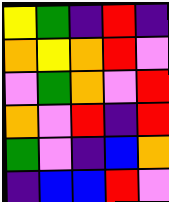[["yellow", "green", "indigo", "red", "indigo"], ["orange", "yellow", "orange", "red", "violet"], ["violet", "green", "orange", "violet", "red"], ["orange", "violet", "red", "indigo", "red"], ["green", "violet", "indigo", "blue", "orange"], ["indigo", "blue", "blue", "red", "violet"]]